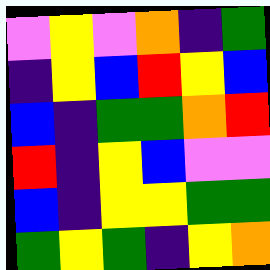[["violet", "yellow", "violet", "orange", "indigo", "green"], ["indigo", "yellow", "blue", "red", "yellow", "blue"], ["blue", "indigo", "green", "green", "orange", "red"], ["red", "indigo", "yellow", "blue", "violet", "violet"], ["blue", "indigo", "yellow", "yellow", "green", "green"], ["green", "yellow", "green", "indigo", "yellow", "orange"]]